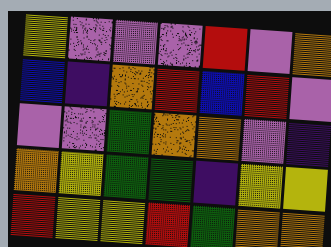[["yellow", "violet", "violet", "violet", "red", "violet", "orange"], ["blue", "indigo", "orange", "red", "blue", "red", "violet"], ["violet", "violet", "green", "orange", "orange", "violet", "indigo"], ["orange", "yellow", "green", "green", "indigo", "yellow", "yellow"], ["red", "yellow", "yellow", "red", "green", "orange", "orange"]]